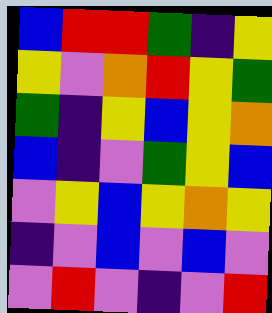[["blue", "red", "red", "green", "indigo", "yellow"], ["yellow", "violet", "orange", "red", "yellow", "green"], ["green", "indigo", "yellow", "blue", "yellow", "orange"], ["blue", "indigo", "violet", "green", "yellow", "blue"], ["violet", "yellow", "blue", "yellow", "orange", "yellow"], ["indigo", "violet", "blue", "violet", "blue", "violet"], ["violet", "red", "violet", "indigo", "violet", "red"]]